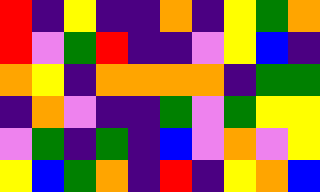[["red", "indigo", "yellow", "indigo", "indigo", "orange", "indigo", "yellow", "green", "orange"], ["red", "violet", "green", "red", "indigo", "indigo", "violet", "yellow", "blue", "indigo"], ["orange", "yellow", "indigo", "orange", "orange", "orange", "orange", "indigo", "green", "green"], ["indigo", "orange", "violet", "indigo", "indigo", "green", "violet", "green", "yellow", "yellow"], ["violet", "green", "indigo", "green", "indigo", "blue", "violet", "orange", "violet", "yellow"], ["yellow", "blue", "green", "orange", "indigo", "red", "indigo", "yellow", "orange", "blue"]]